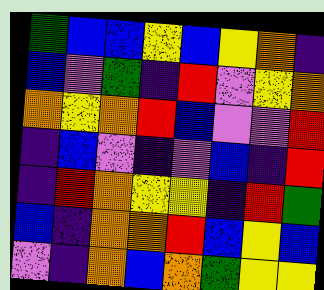[["green", "blue", "blue", "yellow", "blue", "yellow", "orange", "indigo"], ["blue", "violet", "green", "indigo", "red", "violet", "yellow", "orange"], ["orange", "yellow", "orange", "red", "blue", "violet", "violet", "red"], ["indigo", "blue", "violet", "indigo", "violet", "blue", "indigo", "red"], ["indigo", "red", "orange", "yellow", "yellow", "indigo", "red", "green"], ["blue", "indigo", "orange", "orange", "red", "blue", "yellow", "blue"], ["violet", "indigo", "orange", "blue", "orange", "green", "yellow", "yellow"]]